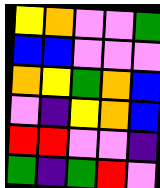[["yellow", "orange", "violet", "violet", "green"], ["blue", "blue", "violet", "violet", "violet"], ["orange", "yellow", "green", "orange", "blue"], ["violet", "indigo", "yellow", "orange", "blue"], ["red", "red", "violet", "violet", "indigo"], ["green", "indigo", "green", "red", "violet"]]